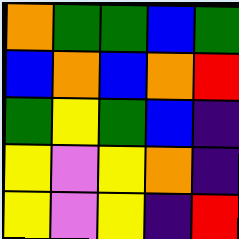[["orange", "green", "green", "blue", "green"], ["blue", "orange", "blue", "orange", "red"], ["green", "yellow", "green", "blue", "indigo"], ["yellow", "violet", "yellow", "orange", "indigo"], ["yellow", "violet", "yellow", "indigo", "red"]]